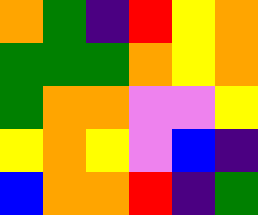[["orange", "green", "indigo", "red", "yellow", "orange"], ["green", "green", "green", "orange", "yellow", "orange"], ["green", "orange", "orange", "violet", "violet", "yellow"], ["yellow", "orange", "yellow", "violet", "blue", "indigo"], ["blue", "orange", "orange", "red", "indigo", "green"]]